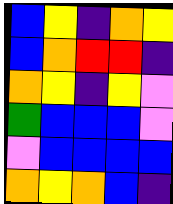[["blue", "yellow", "indigo", "orange", "yellow"], ["blue", "orange", "red", "red", "indigo"], ["orange", "yellow", "indigo", "yellow", "violet"], ["green", "blue", "blue", "blue", "violet"], ["violet", "blue", "blue", "blue", "blue"], ["orange", "yellow", "orange", "blue", "indigo"]]